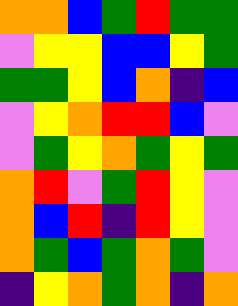[["orange", "orange", "blue", "green", "red", "green", "green"], ["violet", "yellow", "yellow", "blue", "blue", "yellow", "green"], ["green", "green", "yellow", "blue", "orange", "indigo", "blue"], ["violet", "yellow", "orange", "red", "red", "blue", "violet"], ["violet", "green", "yellow", "orange", "green", "yellow", "green"], ["orange", "red", "violet", "green", "red", "yellow", "violet"], ["orange", "blue", "red", "indigo", "red", "yellow", "violet"], ["orange", "green", "blue", "green", "orange", "green", "violet"], ["indigo", "yellow", "orange", "green", "orange", "indigo", "orange"]]